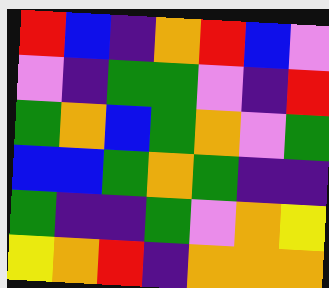[["red", "blue", "indigo", "orange", "red", "blue", "violet"], ["violet", "indigo", "green", "green", "violet", "indigo", "red"], ["green", "orange", "blue", "green", "orange", "violet", "green"], ["blue", "blue", "green", "orange", "green", "indigo", "indigo"], ["green", "indigo", "indigo", "green", "violet", "orange", "yellow"], ["yellow", "orange", "red", "indigo", "orange", "orange", "orange"]]